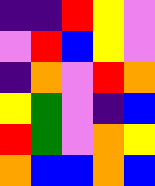[["indigo", "indigo", "red", "yellow", "violet"], ["violet", "red", "blue", "yellow", "violet"], ["indigo", "orange", "violet", "red", "orange"], ["yellow", "green", "violet", "indigo", "blue"], ["red", "green", "violet", "orange", "yellow"], ["orange", "blue", "blue", "orange", "blue"]]